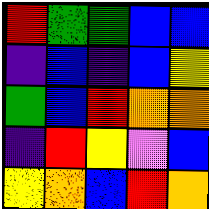[["red", "green", "green", "blue", "blue"], ["indigo", "blue", "indigo", "blue", "yellow"], ["green", "blue", "red", "orange", "orange"], ["indigo", "red", "yellow", "violet", "blue"], ["yellow", "orange", "blue", "red", "orange"]]